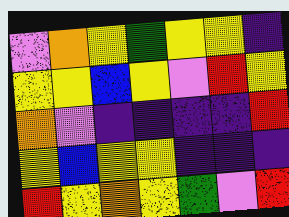[["violet", "orange", "yellow", "green", "yellow", "yellow", "indigo"], ["yellow", "yellow", "blue", "yellow", "violet", "red", "yellow"], ["orange", "violet", "indigo", "indigo", "indigo", "indigo", "red"], ["yellow", "blue", "yellow", "yellow", "indigo", "indigo", "indigo"], ["red", "yellow", "orange", "yellow", "green", "violet", "red"]]